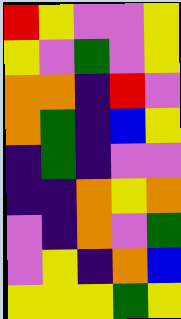[["red", "yellow", "violet", "violet", "yellow"], ["yellow", "violet", "green", "violet", "yellow"], ["orange", "orange", "indigo", "red", "violet"], ["orange", "green", "indigo", "blue", "yellow"], ["indigo", "green", "indigo", "violet", "violet"], ["indigo", "indigo", "orange", "yellow", "orange"], ["violet", "indigo", "orange", "violet", "green"], ["violet", "yellow", "indigo", "orange", "blue"], ["yellow", "yellow", "yellow", "green", "yellow"]]